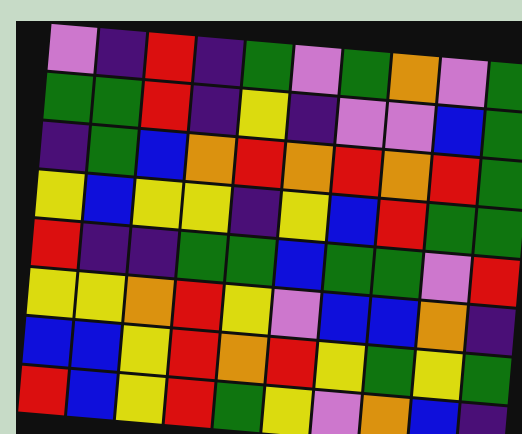[["violet", "indigo", "red", "indigo", "green", "violet", "green", "orange", "violet", "green"], ["green", "green", "red", "indigo", "yellow", "indigo", "violet", "violet", "blue", "green"], ["indigo", "green", "blue", "orange", "red", "orange", "red", "orange", "red", "green"], ["yellow", "blue", "yellow", "yellow", "indigo", "yellow", "blue", "red", "green", "green"], ["red", "indigo", "indigo", "green", "green", "blue", "green", "green", "violet", "red"], ["yellow", "yellow", "orange", "red", "yellow", "violet", "blue", "blue", "orange", "indigo"], ["blue", "blue", "yellow", "red", "orange", "red", "yellow", "green", "yellow", "green"], ["red", "blue", "yellow", "red", "green", "yellow", "violet", "orange", "blue", "indigo"]]